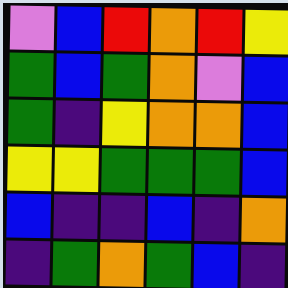[["violet", "blue", "red", "orange", "red", "yellow"], ["green", "blue", "green", "orange", "violet", "blue"], ["green", "indigo", "yellow", "orange", "orange", "blue"], ["yellow", "yellow", "green", "green", "green", "blue"], ["blue", "indigo", "indigo", "blue", "indigo", "orange"], ["indigo", "green", "orange", "green", "blue", "indigo"]]